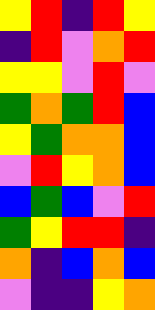[["yellow", "red", "indigo", "red", "yellow"], ["indigo", "red", "violet", "orange", "red"], ["yellow", "yellow", "violet", "red", "violet"], ["green", "orange", "green", "red", "blue"], ["yellow", "green", "orange", "orange", "blue"], ["violet", "red", "yellow", "orange", "blue"], ["blue", "green", "blue", "violet", "red"], ["green", "yellow", "red", "red", "indigo"], ["orange", "indigo", "blue", "orange", "blue"], ["violet", "indigo", "indigo", "yellow", "orange"]]